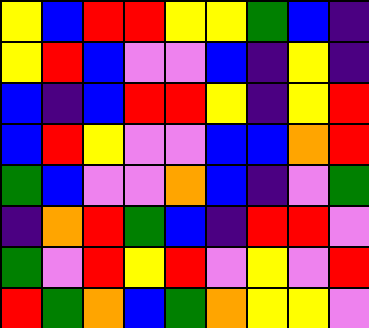[["yellow", "blue", "red", "red", "yellow", "yellow", "green", "blue", "indigo"], ["yellow", "red", "blue", "violet", "violet", "blue", "indigo", "yellow", "indigo"], ["blue", "indigo", "blue", "red", "red", "yellow", "indigo", "yellow", "red"], ["blue", "red", "yellow", "violet", "violet", "blue", "blue", "orange", "red"], ["green", "blue", "violet", "violet", "orange", "blue", "indigo", "violet", "green"], ["indigo", "orange", "red", "green", "blue", "indigo", "red", "red", "violet"], ["green", "violet", "red", "yellow", "red", "violet", "yellow", "violet", "red"], ["red", "green", "orange", "blue", "green", "orange", "yellow", "yellow", "violet"]]